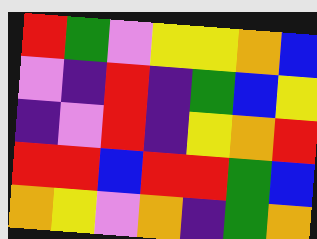[["red", "green", "violet", "yellow", "yellow", "orange", "blue"], ["violet", "indigo", "red", "indigo", "green", "blue", "yellow"], ["indigo", "violet", "red", "indigo", "yellow", "orange", "red"], ["red", "red", "blue", "red", "red", "green", "blue"], ["orange", "yellow", "violet", "orange", "indigo", "green", "orange"]]